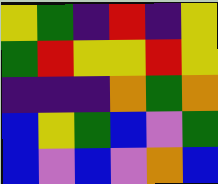[["yellow", "green", "indigo", "red", "indigo", "yellow"], ["green", "red", "yellow", "yellow", "red", "yellow"], ["indigo", "indigo", "indigo", "orange", "green", "orange"], ["blue", "yellow", "green", "blue", "violet", "green"], ["blue", "violet", "blue", "violet", "orange", "blue"]]